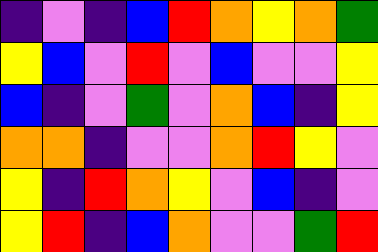[["indigo", "violet", "indigo", "blue", "red", "orange", "yellow", "orange", "green"], ["yellow", "blue", "violet", "red", "violet", "blue", "violet", "violet", "yellow"], ["blue", "indigo", "violet", "green", "violet", "orange", "blue", "indigo", "yellow"], ["orange", "orange", "indigo", "violet", "violet", "orange", "red", "yellow", "violet"], ["yellow", "indigo", "red", "orange", "yellow", "violet", "blue", "indigo", "violet"], ["yellow", "red", "indigo", "blue", "orange", "violet", "violet", "green", "red"]]